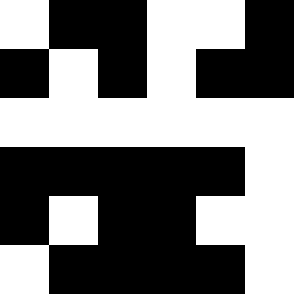[["white", "black", "black", "white", "white", "black"], ["black", "white", "black", "white", "black", "black"], ["white", "white", "white", "white", "white", "white"], ["black", "black", "black", "black", "black", "white"], ["black", "white", "black", "black", "white", "white"], ["white", "black", "black", "black", "black", "white"]]